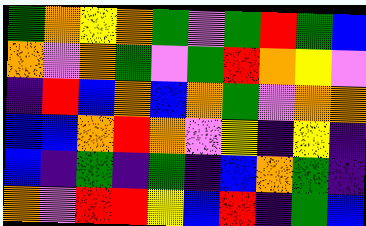[["green", "orange", "yellow", "orange", "green", "violet", "green", "red", "green", "blue"], ["orange", "violet", "orange", "green", "violet", "green", "red", "orange", "yellow", "violet"], ["indigo", "red", "blue", "orange", "blue", "orange", "green", "violet", "orange", "orange"], ["blue", "blue", "orange", "red", "orange", "violet", "yellow", "indigo", "yellow", "indigo"], ["blue", "indigo", "green", "indigo", "green", "indigo", "blue", "orange", "green", "indigo"], ["orange", "violet", "red", "red", "yellow", "blue", "red", "indigo", "green", "blue"]]